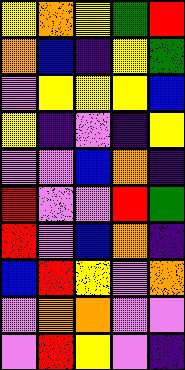[["yellow", "orange", "yellow", "green", "red"], ["orange", "blue", "indigo", "yellow", "green"], ["violet", "yellow", "yellow", "yellow", "blue"], ["yellow", "indigo", "violet", "indigo", "yellow"], ["violet", "violet", "blue", "orange", "indigo"], ["red", "violet", "violet", "red", "green"], ["red", "violet", "blue", "orange", "indigo"], ["blue", "red", "yellow", "violet", "orange"], ["violet", "orange", "orange", "violet", "violet"], ["violet", "red", "yellow", "violet", "indigo"]]